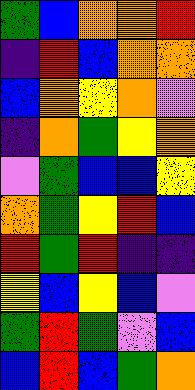[["green", "blue", "orange", "orange", "red"], ["indigo", "red", "blue", "orange", "orange"], ["blue", "orange", "yellow", "orange", "violet"], ["indigo", "orange", "green", "yellow", "orange"], ["violet", "green", "blue", "blue", "yellow"], ["orange", "green", "yellow", "red", "blue"], ["red", "green", "red", "indigo", "indigo"], ["yellow", "blue", "yellow", "blue", "violet"], ["green", "red", "green", "violet", "blue"], ["blue", "red", "blue", "green", "orange"]]